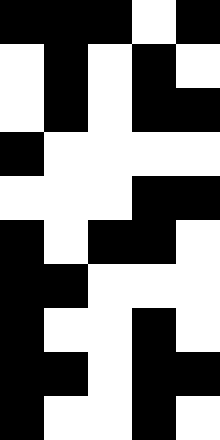[["black", "black", "black", "white", "black"], ["white", "black", "white", "black", "white"], ["white", "black", "white", "black", "black"], ["black", "white", "white", "white", "white"], ["white", "white", "white", "black", "black"], ["black", "white", "black", "black", "white"], ["black", "black", "white", "white", "white"], ["black", "white", "white", "black", "white"], ["black", "black", "white", "black", "black"], ["black", "white", "white", "black", "white"]]